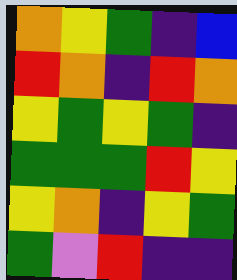[["orange", "yellow", "green", "indigo", "blue"], ["red", "orange", "indigo", "red", "orange"], ["yellow", "green", "yellow", "green", "indigo"], ["green", "green", "green", "red", "yellow"], ["yellow", "orange", "indigo", "yellow", "green"], ["green", "violet", "red", "indigo", "indigo"]]